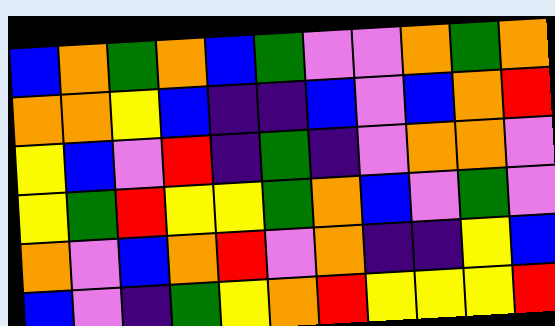[["blue", "orange", "green", "orange", "blue", "green", "violet", "violet", "orange", "green", "orange"], ["orange", "orange", "yellow", "blue", "indigo", "indigo", "blue", "violet", "blue", "orange", "red"], ["yellow", "blue", "violet", "red", "indigo", "green", "indigo", "violet", "orange", "orange", "violet"], ["yellow", "green", "red", "yellow", "yellow", "green", "orange", "blue", "violet", "green", "violet"], ["orange", "violet", "blue", "orange", "red", "violet", "orange", "indigo", "indigo", "yellow", "blue"], ["blue", "violet", "indigo", "green", "yellow", "orange", "red", "yellow", "yellow", "yellow", "red"]]